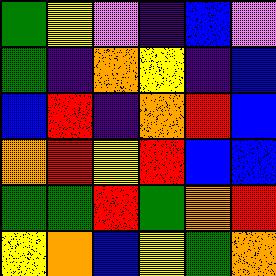[["green", "yellow", "violet", "indigo", "blue", "violet"], ["green", "indigo", "orange", "yellow", "indigo", "blue"], ["blue", "red", "indigo", "orange", "red", "blue"], ["orange", "red", "yellow", "red", "blue", "blue"], ["green", "green", "red", "green", "orange", "red"], ["yellow", "orange", "blue", "yellow", "green", "orange"]]